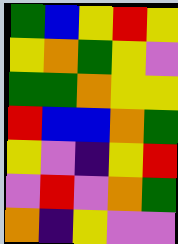[["green", "blue", "yellow", "red", "yellow"], ["yellow", "orange", "green", "yellow", "violet"], ["green", "green", "orange", "yellow", "yellow"], ["red", "blue", "blue", "orange", "green"], ["yellow", "violet", "indigo", "yellow", "red"], ["violet", "red", "violet", "orange", "green"], ["orange", "indigo", "yellow", "violet", "violet"]]